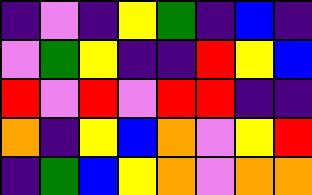[["indigo", "violet", "indigo", "yellow", "green", "indigo", "blue", "indigo"], ["violet", "green", "yellow", "indigo", "indigo", "red", "yellow", "blue"], ["red", "violet", "red", "violet", "red", "red", "indigo", "indigo"], ["orange", "indigo", "yellow", "blue", "orange", "violet", "yellow", "red"], ["indigo", "green", "blue", "yellow", "orange", "violet", "orange", "orange"]]